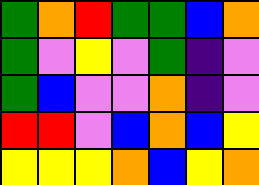[["green", "orange", "red", "green", "green", "blue", "orange"], ["green", "violet", "yellow", "violet", "green", "indigo", "violet"], ["green", "blue", "violet", "violet", "orange", "indigo", "violet"], ["red", "red", "violet", "blue", "orange", "blue", "yellow"], ["yellow", "yellow", "yellow", "orange", "blue", "yellow", "orange"]]